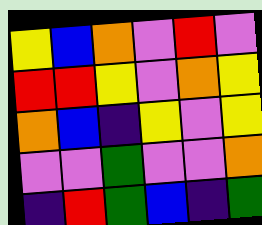[["yellow", "blue", "orange", "violet", "red", "violet"], ["red", "red", "yellow", "violet", "orange", "yellow"], ["orange", "blue", "indigo", "yellow", "violet", "yellow"], ["violet", "violet", "green", "violet", "violet", "orange"], ["indigo", "red", "green", "blue", "indigo", "green"]]